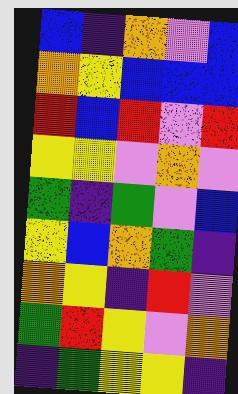[["blue", "indigo", "orange", "violet", "blue"], ["orange", "yellow", "blue", "blue", "blue"], ["red", "blue", "red", "violet", "red"], ["yellow", "yellow", "violet", "orange", "violet"], ["green", "indigo", "green", "violet", "blue"], ["yellow", "blue", "orange", "green", "indigo"], ["orange", "yellow", "indigo", "red", "violet"], ["green", "red", "yellow", "violet", "orange"], ["indigo", "green", "yellow", "yellow", "indigo"]]